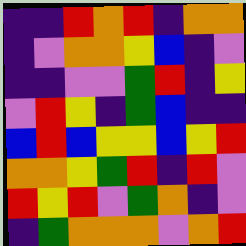[["indigo", "indigo", "red", "orange", "red", "indigo", "orange", "orange"], ["indigo", "violet", "orange", "orange", "yellow", "blue", "indigo", "violet"], ["indigo", "indigo", "violet", "violet", "green", "red", "indigo", "yellow"], ["violet", "red", "yellow", "indigo", "green", "blue", "indigo", "indigo"], ["blue", "red", "blue", "yellow", "yellow", "blue", "yellow", "red"], ["orange", "orange", "yellow", "green", "red", "indigo", "red", "violet"], ["red", "yellow", "red", "violet", "green", "orange", "indigo", "violet"], ["indigo", "green", "orange", "orange", "orange", "violet", "orange", "red"]]